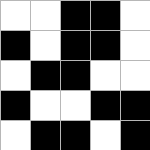[["white", "white", "black", "black", "white"], ["black", "white", "black", "black", "white"], ["white", "black", "black", "white", "white"], ["black", "white", "white", "black", "black"], ["white", "black", "black", "white", "black"]]